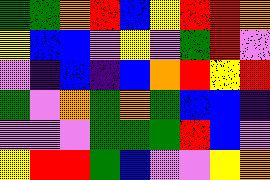[["green", "green", "orange", "red", "blue", "yellow", "red", "red", "orange"], ["yellow", "blue", "blue", "violet", "yellow", "violet", "green", "red", "violet"], ["violet", "indigo", "blue", "indigo", "blue", "orange", "red", "yellow", "red"], ["green", "violet", "orange", "green", "orange", "green", "blue", "blue", "indigo"], ["violet", "violet", "violet", "green", "green", "green", "red", "blue", "violet"], ["yellow", "red", "red", "green", "blue", "violet", "violet", "yellow", "orange"]]